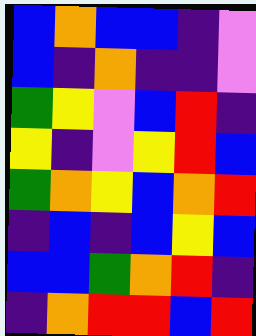[["blue", "orange", "blue", "blue", "indigo", "violet"], ["blue", "indigo", "orange", "indigo", "indigo", "violet"], ["green", "yellow", "violet", "blue", "red", "indigo"], ["yellow", "indigo", "violet", "yellow", "red", "blue"], ["green", "orange", "yellow", "blue", "orange", "red"], ["indigo", "blue", "indigo", "blue", "yellow", "blue"], ["blue", "blue", "green", "orange", "red", "indigo"], ["indigo", "orange", "red", "red", "blue", "red"]]